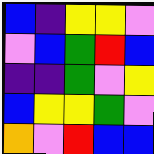[["blue", "indigo", "yellow", "yellow", "violet"], ["violet", "blue", "green", "red", "blue"], ["indigo", "indigo", "green", "violet", "yellow"], ["blue", "yellow", "yellow", "green", "violet"], ["orange", "violet", "red", "blue", "blue"]]